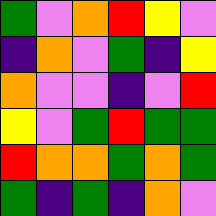[["green", "violet", "orange", "red", "yellow", "violet"], ["indigo", "orange", "violet", "green", "indigo", "yellow"], ["orange", "violet", "violet", "indigo", "violet", "red"], ["yellow", "violet", "green", "red", "green", "green"], ["red", "orange", "orange", "green", "orange", "green"], ["green", "indigo", "green", "indigo", "orange", "violet"]]